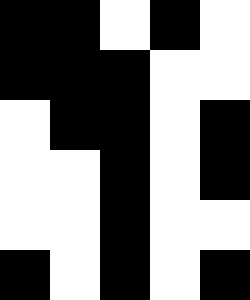[["black", "black", "white", "black", "white"], ["black", "black", "black", "white", "white"], ["white", "black", "black", "white", "black"], ["white", "white", "black", "white", "black"], ["white", "white", "black", "white", "white"], ["black", "white", "black", "white", "black"]]